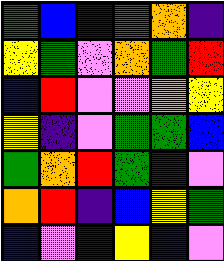[["green", "blue", "blue", "green", "orange", "indigo"], ["yellow", "green", "violet", "orange", "green", "red"], ["blue", "red", "violet", "violet", "orange", "yellow"], ["yellow", "indigo", "violet", "green", "green", "blue"], ["green", "orange", "red", "green", "indigo", "violet"], ["orange", "red", "indigo", "blue", "yellow", "green"], ["blue", "violet", "blue", "yellow", "blue", "violet"]]